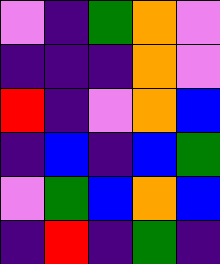[["violet", "indigo", "green", "orange", "violet"], ["indigo", "indigo", "indigo", "orange", "violet"], ["red", "indigo", "violet", "orange", "blue"], ["indigo", "blue", "indigo", "blue", "green"], ["violet", "green", "blue", "orange", "blue"], ["indigo", "red", "indigo", "green", "indigo"]]